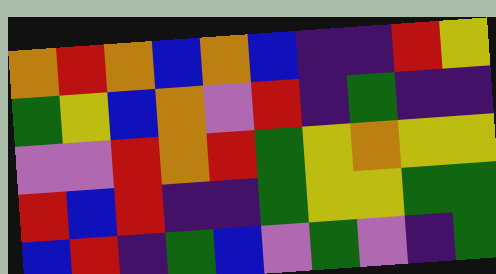[["orange", "red", "orange", "blue", "orange", "blue", "indigo", "indigo", "red", "yellow"], ["green", "yellow", "blue", "orange", "violet", "red", "indigo", "green", "indigo", "indigo"], ["violet", "violet", "red", "orange", "red", "green", "yellow", "orange", "yellow", "yellow"], ["red", "blue", "red", "indigo", "indigo", "green", "yellow", "yellow", "green", "green"], ["blue", "red", "indigo", "green", "blue", "violet", "green", "violet", "indigo", "green"]]